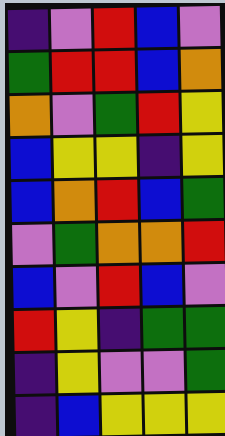[["indigo", "violet", "red", "blue", "violet"], ["green", "red", "red", "blue", "orange"], ["orange", "violet", "green", "red", "yellow"], ["blue", "yellow", "yellow", "indigo", "yellow"], ["blue", "orange", "red", "blue", "green"], ["violet", "green", "orange", "orange", "red"], ["blue", "violet", "red", "blue", "violet"], ["red", "yellow", "indigo", "green", "green"], ["indigo", "yellow", "violet", "violet", "green"], ["indigo", "blue", "yellow", "yellow", "yellow"]]